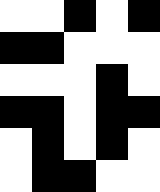[["white", "white", "black", "white", "black"], ["black", "black", "white", "white", "white"], ["white", "white", "white", "black", "white"], ["black", "black", "white", "black", "black"], ["white", "black", "white", "black", "white"], ["white", "black", "black", "white", "white"]]